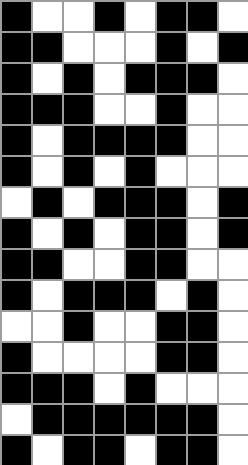[["black", "white", "white", "black", "white", "black", "black", "white"], ["black", "black", "white", "white", "white", "black", "white", "black"], ["black", "white", "black", "white", "black", "black", "black", "white"], ["black", "black", "black", "white", "white", "black", "white", "white"], ["black", "white", "black", "black", "black", "black", "white", "white"], ["black", "white", "black", "white", "black", "white", "white", "white"], ["white", "black", "white", "black", "black", "black", "white", "black"], ["black", "white", "black", "white", "black", "black", "white", "black"], ["black", "black", "white", "white", "black", "black", "white", "white"], ["black", "white", "black", "black", "black", "white", "black", "white"], ["white", "white", "black", "white", "white", "black", "black", "white"], ["black", "white", "white", "white", "white", "black", "black", "white"], ["black", "black", "black", "white", "black", "white", "white", "white"], ["white", "black", "black", "black", "black", "black", "black", "white"], ["black", "white", "black", "black", "white", "black", "black", "white"]]